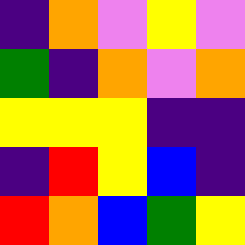[["indigo", "orange", "violet", "yellow", "violet"], ["green", "indigo", "orange", "violet", "orange"], ["yellow", "yellow", "yellow", "indigo", "indigo"], ["indigo", "red", "yellow", "blue", "indigo"], ["red", "orange", "blue", "green", "yellow"]]